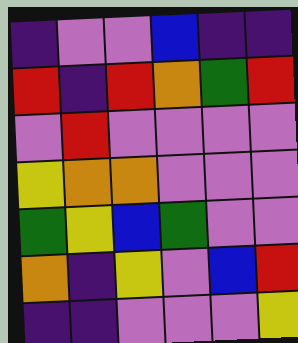[["indigo", "violet", "violet", "blue", "indigo", "indigo"], ["red", "indigo", "red", "orange", "green", "red"], ["violet", "red", "violet", "violet", "violet", "violet"], ["yellow", "orange", "orange", "violet", "violet", "violet"], ["green", "yellow", "blue", "green", "violet", "violet"], ["orange", "indigo", "yellow", "violet", "blue", "red"], ["indigo", "indigo", "violet", "violet", "violet", "yellow"]]